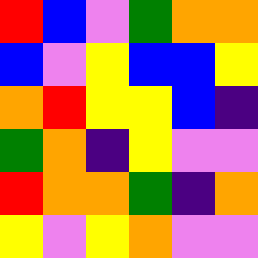[["red", "blue", "violet", "green", "orange", "orange"], ["blue", "violet", "yellow", "blue", "blue", "yellow"], ["orange", "red", "yellow", "yellow", "blue", "indigo"], ["green", "orange", "indigo", "yellow", "violet", "violet"], ["red", "orange", "orange", "green", "indigo", "orange"], ["yellow", "violet", "yellow", "orange", "violet", "violet"]]